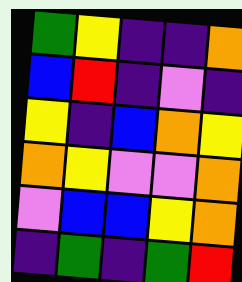[["green", "yellow", "indigo", "indigo", "orange"], ["blue", "red", "indigo", "violet", "indigo"], ["yellow", "indigo", "blue", "orange", "yellow"], ["orange", "yellow", "violet", "violet", "orange"], ["violet", "blue", "blue", "yellow", "orange"], ["indigo", "green", "indigo", "green", "red"]]